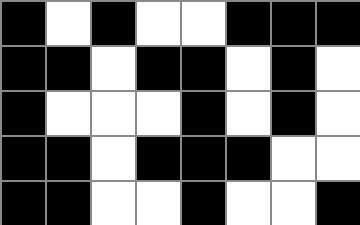[["black", "white", "black", "white", "white", "black", "black", "black"], ["black", "black", "white", "black", "black", "white", "black", "white"], ["black", "white", "white", "white", "black", "white", "black", "white"], ["black", "black", "white", "black", "black", "black", "white", "white"], ["black", "black", "white", "white", "black", "white", "white", "black"]]